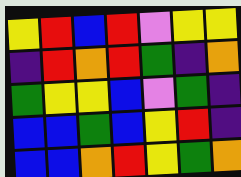[["yellow", "red", "blue", "red", "violet", "yellow", "yellow"], ["indigo", "red", "orange", "red", "green", "indigo", "orange"], ["green", "yellow", "yellow", "blue", "violet", "green", "indigo"], ["blue", "blue", "green", "blue", "yellow", "red", "indigo"], ["blue", "blue", "orange", "red", "yellow", "green", "orange"]]